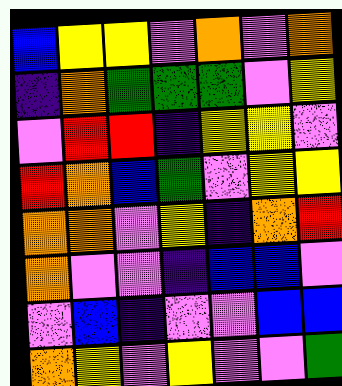[["blue", "yellow", "yellow", "violet", "orange", "violet", "orange"], ["indigo", "orange", "green", "green", "green", "violet", "yellow"], ["violet", "red", "red", "indigo", "yellow", "yellow", "violet"], ["red", "orange", "blue", "green", "violet", "yellow", "yellow"], ["orange", "orange", "violet", "yellow", "indigo", "orange", "red"], ["orange", "violet", "violet", "indigo", "blue", "blue", "violet"], ["violet", "blue", "indigo", "violet", "violet", "blue", "blue"], ["orange", "yellow", "violet", "yellow", "violet", "violet", "green"]]